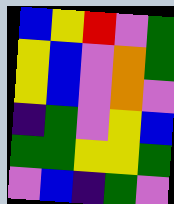[["blue", "yellow", "red", "violet", "green"], ["yellow", "blue", "violet", "orange", "green"], ["yellow", "blue", "violet", "orange", "violet"], ["indigo", "green", "violet", "yellow", "blue"], ["green", "green", "yellow", "yellow", "green"], ["violet", "blue", "indigo", "green", "violet"]]